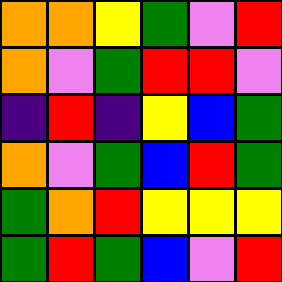[["orange", "orange", "yellow", "green", "violet", "red"], ["orange", "violet", "green", "red", "red", "violet"], ["indigo", "red", "indigo", "yellow", "blue", "green"], ["orange", "violet", "green", "blue", "red", "green"], ["green", "orange", "red", "yellow", "yellow", "yellow"], ["green", "red", "green", "blue", "violet", "red"]]